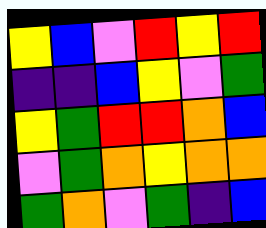[["yellow", "blue", "violet", "red", "yellow", "red"], ["indigo", "indigo", "blue", "yellow", "violet", "green"], ["yellow", "green", "red", "red", "orange", "blue"], ["violet", "green", "orange", "yellow", "orange", "orange"], ["green", "orange", "violet", "green", "indigo", "blue"]]